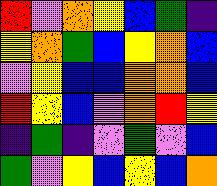[["red", "violet", "orange", "yellow", "blue", "green", "indigo"], ["yellow", "orange", "green", "blue", "yellow", "orange", "blue"], ["violet", "yellow", "blue", "blue", "orange", "orange", "blue"], ["red", "yellow", "blue", "violet", "orange", "red", "yellow"], ["indigo", "green", "indigo", "violet", "green", "violet", "blue"], ["green", "violet", "yellow", "blue", "yellow", "blue", "orange"]]